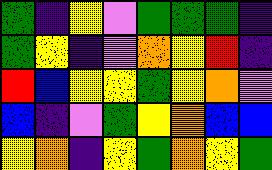[["green", "indigo", "yellow", "violet", "green", "green", "green", "indigo"], ["green", "yellow", "indigo", "violet", "orange", "yellow", "red", "indigo"], ["red", "blue", "yellow", "yellow", "green", "yellow", "orange", "violet"], ["blue", "indigo", "violet", "green", "yellow", "orange", "blue", "blue"], ["yellow", "orange", "indigo", "yellow", "green", "orange", "yellow", "green"]]